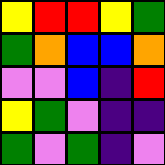[["yellow", "red", "red", "yellow", "green"], ["green", "orange", "blue", "blue", "orange"], ["violet", "violet", "blue", "indigo", "red"], ["yellow", "green", "violet", "indigo", "indigo"], ["green", "violet", "green", "indigo", "violet"]]